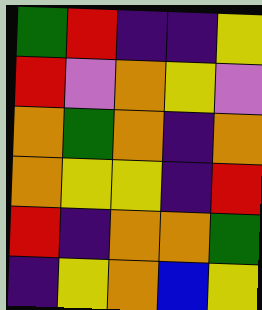[["green", "red", "indigo", "indigo", "yellow"], ["red", "violet", "orange", "yellow", "violet"], ["orange", "green", "orange", "indigo", "orange"], ["orange", "yellow", "yellow", "indigo", "red"], ["red", "indigo", "orange", "orange", "green"], ["indigo", "yellow", "orange", "blue", "yellow"]]